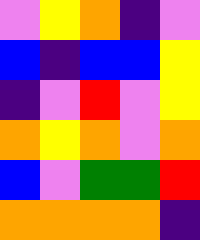[["violet", "yellow", "orange", "indigo", "violet"], ["blue", "indigo", "blue", "blue", "yellow"], ["indigo", "violet", "red", "violet", "yellow"], ["orange", "yellow", "orange", "violet", "orange"], ["blue", "violet", "green", "green", "red"], ["orange", "orange", "orange", "orange", "indigo"]]